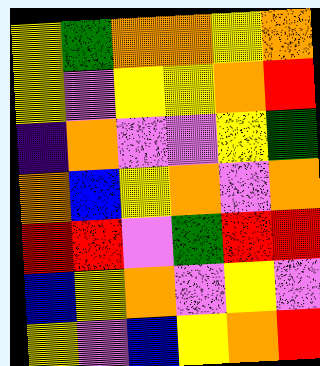[["yellow", "green", "orange", "orange", "yellow", "orange"], ["yellow", "violet", "yellow", "yellow", "orange", "red"], ["indigo", "orange", "violet", "violet", "yellow", "green"], ["orange", "blue", "yellow", "orange", "violet", "orange"], ["red", "red", "violet", "green", "red", "red"], ["blue", "yellow", "orange", "violet", "yellow", "violet"], ["yellow", "violet", "blue", "yellow", "orange", "red"]]